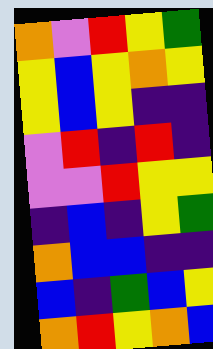[["orange", "violet", "red", "yellow", "green"], ["yellow", "blue", "yellow", "orange", "yellow"], ["yellow", "blue", "yellow", "indigo", "indigo"], ["violet", "red", "indigo", "red", "indigo"], ["violet", "violet", "red", "yellow", "yellow"], ["indigo", "blue", "indigo", "yellow", "green"], ["orange", "blue", "blue", "indigo", "indigo"], ["blue", "indigo", "green", "blue", "yellow"], ["orange", "red", "yellow", "orange", "blue"]]